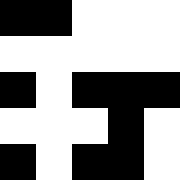[["black", "black", "white", "white", "white"], ["white", "white", "white", "white", "white"], ["black", "white", "black", "black", "black"], ["white", "white", "white", "black", "white"], ["black", "white", "black", "black", "white"]]